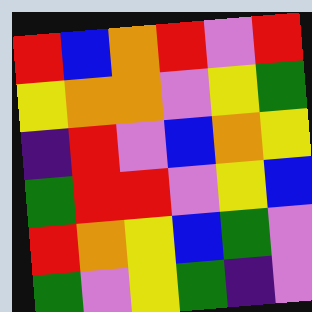[["red", "blue", "orange", "red", "violet", "red"], ["yellow", "orange", "orange", "violet", "yellow", "green"], ["indigo", "red", "violet", "blue", "orange", "yellow"], ["green", "red", "red", "violet", "yellow", "blue"], ["red", "orange", "yellow", "blue", "green", "violet"], ["green", "violet", "yellow", "green", "indigo", "violet"]]